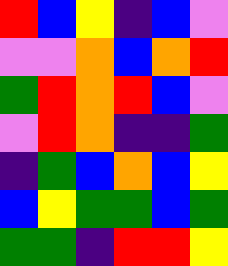[["red", "blue", "yellow", "indigo", "blue", "violet"], ["violet", "violet", "orange", "blue", "orange", "red"], ["green", "red", "orange", "red", "blue", "violet"], ["violet", "red", "orange", "indigo", "indigo", "green"], ["indigo", "green", "blue", "orange", "blue", "yellow"], ["blue", "yellow", "green", "green", "blue", "green"], ["green", "green", "indigo", "red", "red", "yellow"]]